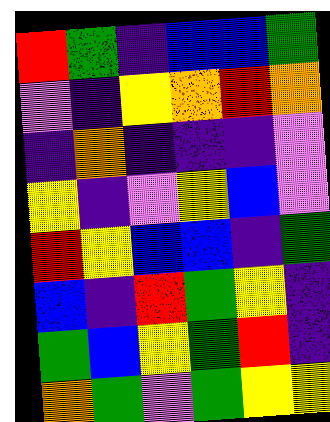[["red", "green", "indigo", "blue", "blue", "green"], ["violet", "indigo", "yellow", "orange", "red", "orange"], ["indigo", "orange", "indigo", "indigo", "indigo", "violet"], ["yellow", "indigo", "violet", "yellow", "blue", "violet"], ["red", "yellow", "blue", "blue", "indigo", "green"], ["blue", "indigo", "red", "green", "yellow", "indigo"], ["green", "blue", "yellow", "green", "red", "indigo"], ["orange", "green", "violet", "green", "yellow", "yellow"]]